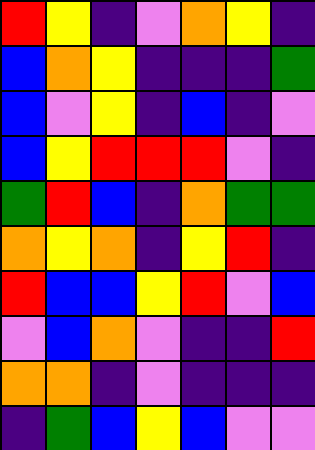[["red", "yellow", "indigo", "violet", "orange", "yellow", "indigo"], ["blue", "orange", "yellow", "indigo", "indigo", "indigo", "green"], ["blue", "violet", "yellow", "indigo", "blue", "indigo", "violet"], ["blue", "yellow", "red", "red", "red", "violet", "indigo"], ["green", "red", "blue", "indigo", "orange", "green", "green"], ["orange", "yellow", "orange", "indigo", "yellow", "red", "indigo"], ["red", "blue", "blue", "yellow", "red", "violet", "blue"], ["violet", "blue", "orange", "violet", "indigo", "indigo", "red"], ["orange", "orange", "indigo", "violet", "indigo", "indigo", "indigo"], ["indigo", "green", "blue", "yellow", "blue", "violet", "violet"]]